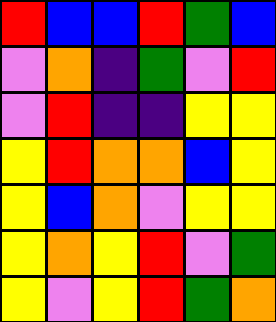[["red", "blue", "blue", "red", "green", "blue"], ["violet", "orange", "indigo", "green", "violet", "red"], ["violet", "red", "indigo", "indigo", "yellow", "yellow"], ["yellow", "red", "orange", "orange", "blue", "yellow"], ["yellow", "blue", "orange", "violet", "yellow", "yellow"], ["yellow", "orange", "yellow", "red", "violet", "green"], ["yellow", "violet", "yellow", "red", "green", "orange"]]